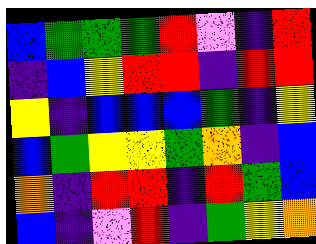[["blue", "green", "green", "green", "red", "violet", "indigo", "red"], ["indigo", "blue", "yellow", "red", "red", "indigo", "red", "red"], ["yellow", "indigo", "blue", "blue", "blue", "green", "indigo", "yellow"], ["blue", "green", "yellow", "yellow", "green", "orange", "indigo", "blue"], ["orange", "indigo", "red", "red", "indigo", "red", "green", "blue"], ["blue", "indigo", "violet", "red", "indigo", "green", "yellow", "orange"]]